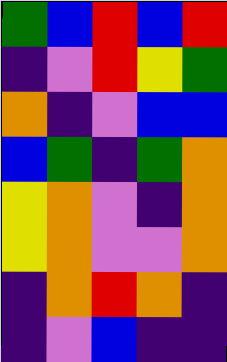[["green", "blue", "red", "blue", "red"], ["indigo", "violet", "red", "yellow", "green"], ["orange", "indigo", "violet", "blue", "blue"], ["blue", "green", "indigo", "green", "orange"], ["yellow", "orange", "violet", "indigo", "orange"], ["yellow", "orange", "violet", "violet", "orange"], ["indigo", "orange", "red", "orange", "indigo"], ["indigo", "violet", "blue", "indigo", "indigo"]]